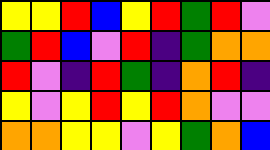[["yellow", "yellow", "red", "blue", "yellow", "red", "green", "red", "violet"], ["green", "red", "blue", "violet", "red", "indigo", "green", "orange", "orange"], ["red", "violet", "indigo", "red", "green", "indigo", "orange", "red", "indigo"], ["yellow", "violet", "yellow", "red", "yellow", "red", "orange", "violet", "violet"], ["orange", "orange", "yellow", "yellow", "violet", "yellow", "green", "orange", "blue"]]